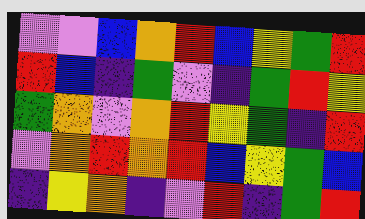[["violet", "violet", "blue", "orange", "red", "blue", "yellow", "green", "red"], ["red", "blue", "indigo", "green", "violet", "indigo", "green", "red", "yellow"], ["green", "orange", "violet", "orange", "red", "yellow", "green", "indigo", "red"], ["violet", "orange", "red", "orange", "red", "blue", "yellow", "green", "blue"], ["indigo", "yellow", "orange", "indigo", "violet", "red", "indigo", "green", "red"]]